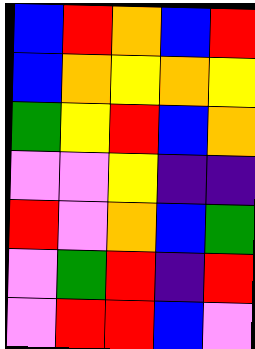[["blue", "red", "orange", "blue", "red"], ["blue", "orange", "yellow", "orange", "yellow"], ["green", "yellow", "red", "blue", "orange"], ["violet", "violet", "yellow", "indigo", "indigo"], ["red", "violet", "orange", "blue", "green"], ["violet", "green", "red", "indigo", "red"], ["violet", "red", "red", "blue", "violet"]]